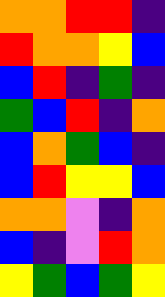[["orange", "orange", "red", "red", "indigo"], ["red", "orange", "orange", "yellow", "blue"], ["blue", "red", "indigo", "green", "indigo"], ["green", "blue", "red", "indigo", "orange"], ["blue", "orange", "green", "blue", "indigo"], ["blue", "red", "yellow", "yellow", "blue"], ["orange", "orange", "violet", "indigo", "orange"], ["blue", "indigo", "violet", "red", "orange"], ["yellow", "green", "blue", "green", "yellow"]]